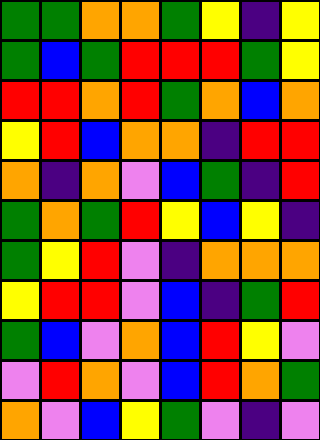[["green", "green", "orange", "orange", "green", "yellow", "indigo", "yellow"], ["green", "blue", "green", "red", "red", "red", "green", "yellow"], ["red", "red", "orange", "red", "green", "orange", "blue", "orange"], ["yellow", "red", "blue", "orange", "orange", "indigo", "red", "red"], ["orange", "indigo", "orange", "violet", "blue", "green", "indigo", "red"], ["green", "orange", "green", "red", "yellow", "blue", "yellow", "indigo"], ["green", "yellow", "red", "violet", "indigo", "orange", "orange", "orange"], ["yellow", "red", "red", "violet", "blue", "indigo", "green", "red"], ["green", "blue", "violet", "orange", "blue", "red", "yellow", "violet"], ["violet", "red", "orange", "violet", "blue", "red", "orange", "green"], ["orange", "violet", "blue", "yellow", "green", "violet", "indigo", "violet"]]